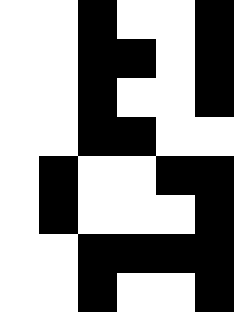[["white", "white", "black", "white", "white", "black"], ["white", "white", "black", "black", "white", "black"], ["white", "white", "black", "white", "white", "black"], ["white", "white", "black", "black", "white", "white"], ["white", "black", "white", "white", "black", "black"], ["white", "black", "white", "white", "white", "black"], ["white", "white", "black", "black", "black", "black"], ["white", "white", "black", "white", "white", "black"]]